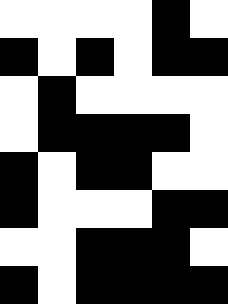[["white", "white", "white", "white", "black", "white"], ["black", "white", "black", "white", "black", "black"], ["white", "black", "white", "white", "white", "white"], ["white", "black", "black", "black", "black", "white"], ["black", "white", "black", "black", "white", "white"], ["black", "white", "white", "white", "black", "black"], ["white", "white", "black", "black", "black", "white"], ["black", "white", "black", "black", "black", "black"]]